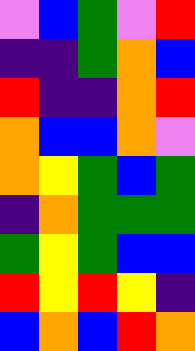[["violet", "blue", "green", "violet", "red"], ["indigo", "indigo", "green", "orange", "blue"], ["red", "indigo", "indigo", "orange", "red"], ["orange", "blue", "blue", "orange", "violet"], ["orange", "yellow", "green", "blue", "green"], ["indigo", "orange", "green", "green", "green"], ["green", "yellow", "green", "blue", "blue"], ["red", "yellow", "red", "yellow", "indigo"], ["blue", "orange", "blue", "red", "orange"]]